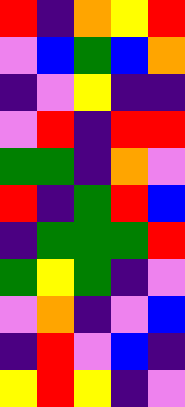[["red", "indigo", "orange", "yellow", "red"], ["violet", "blue", "green", "blue", "orange"], ["indigo", "violet", "yellow", "indigo", "indigo"], ["violet", "red", "indigo", "red", "red"], ["green", "green", "indigo", "orange", "violet"], ["red", "indigo", "green", "red", "blue"], ["indigo", "green", "green", "green", "red"], ["green", "yellow", "green", "indigo", "violet"], ["violet", "orange", "indigo", "violet", "blue"], ["indigo", "red", "violet", "blue", "indigo"], ["yellow", "red", "yellow", "indigo", "violet"]]